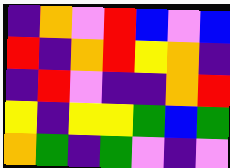[["indigo", "orange", "violet", "red", "blue", "violet", "blue"], ["red", "indigo", "orange", "red", "yellow", "orange", "indigo"], ["indigo", "red", "violet", "indigo", "indigo", "orange", "red"], ["yellow", "indigo", "yellow", "yellow", "green", "blue", "green"], ["orange", "green", "indigo", "green", "violet", "indigo", "violet"]]